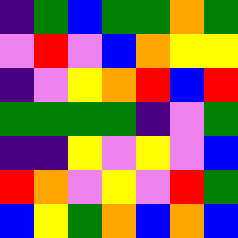[["indigo", "green", "blue", "green", "green", "orange", "green"], ["violet", "red", "violet", "blue", "orange", "yellow", "yellow"], ["indigo", "violet", "yellow", "orange", "red", "blue", "red"], ["green", "green", "green", "green", "indigo", "violet", "green"], ["indigo", "indigo", "yellow", "violet", "yellow", "violet", "blue"], ["red", "orange", "violet", "yellow", "violet", "red", "green"], ["blue", "yellow", "green", "orange", "blue", "orange", "blue"]]